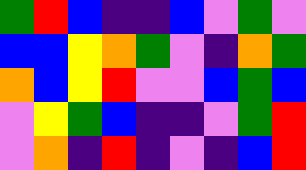[["green", "red", "blue", "indigo", "indigo", "blue", "violet", "green", "violet"], ["blue", "blue", "yellow", "orange", "green", "violet", "indigo", "orange", "green"], ["orange", "blue", "yellow", "red", "violet", "violet", "blue", "green", "blue"], ["violet", "yellow", "green", "blue", "indigo", "indigo", "violet", "green", "red"], ["violet", "orange", "indigo", "red", "indigo", "violet", "indigo", "blue", "red"]]